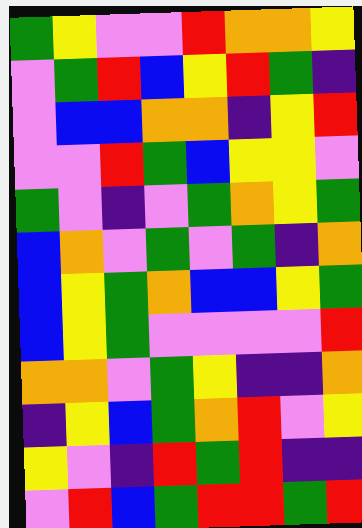[["green", "yellow", "violet", "violet", "red", "orange", "orange", "yellow"], ["violet", "green", "red", "blue", "yellow", "red", "green", "indigo"], ["violet", "blue", "blue", "orange", "orange", "indigo", "yellow", "red"], ["violet", "violet", "red", "green", "blue", "yellow", "yellow", "violet"], ["green", "violet", "indigo", "violet", "green", "orange", "yellow", "green"], ["blue", "orange", "violet", "green", "violet", "green", "indigo", "orange"], ["blue", "yellow", "green", "orange", "blue", "blue", "yellow", "green"], ["blue", "yellow", "green", "violet", "violet", "violet", "violet", "red"], ["orange", "orange", "violet", "green", "yellow", "indigo", "indigo", "orange"], ["indigo", "yellow", "blue", "green", "orange", "red", "violet", "yellow"], ["yellow", "violet", "indigo", "red", "green", "red", "indigo", "indigo"], ["violet", "red", "blue", "green", "red", "red", "green", "red"]]